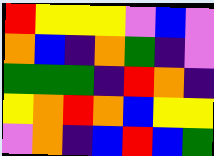[["red", "yellow", "yellow", "yellow", "violet", "blue", "violet"], ["orange", "blue", "indigo", "orange", "green", "indigo", "violet"], ["green", "green", "green", "indigo", "red", "orange", "indigo"], ["yellow", "orange", "red", "orange", "blue", "yellow", "yellow"], ["violet", "orange", "indigo", "blue", "red", "blue", "green"]]